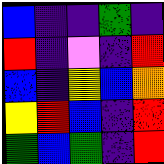[["blue", "indigo", "indigo", "green", "indigo"], ["red", "indigo", "violet", "indigo", "red"], ["blue", "indigo", "yellow", "blue", "orange"], ["yellow", "red", "blue", "indigo", "red"], ["green", "blue", "green", "indigo", "red"]]